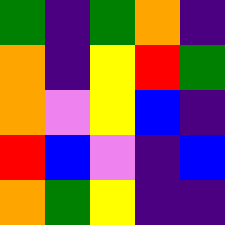[["green", "indigo", "green", "orange", "indigo"], ["orange", "indigo", "yellow", "red", "green"], ["orange", "violet", "yellow", "blue", "indigo"], ["red", "blue", "violet", "indigo", "blue"], ["orange", "green", "yellow", "indigo", "indigo"]]